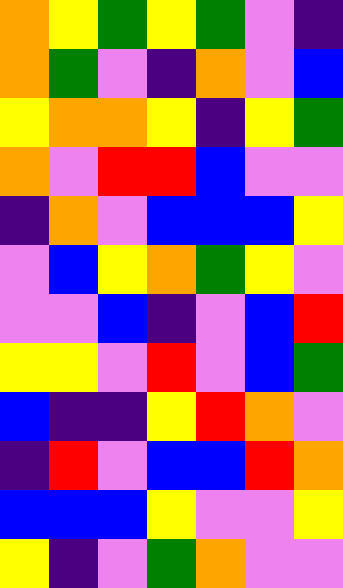[["orange", "yellow", "green", "yellow", "green", "violet", "indigo"], ["orange", "green", "violet", "indigo", "orange", "violet", "blue"], ["yellow", "orange", "orange", "yellow", "indigo", "yellow", "green"], ["orange", "violet", "red", "red", "blue", "violet", "violet"], ["indigo", "orange", "violet", "blue", "blue", "blue", "yellow"], ["violet", "blue", "yellow", "orange", "green", "yellow", "violet"], ["violet", "violet", "blue", "indigo", "violet", "blue", "red"], ["yellow", "yellow", "violet", "red", "violet", "blue", "green"], ["blue", "indigo", "indigo", "yellow", "red", "orange", "violet"], ["indigo", "red", "violet", "blue", "blue", "red", "orange"], ["blue", "blue", "blue", "yellow", "violet", "violet", "yellow"], ["yellow", "indigo", "violet", "green", "orange", "violet", "violet"]]